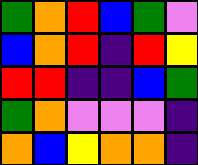[["green", "orange", "red", "blue", "green", "violet"], ["blue", "orange", "red", "indigo", "red", "yellow"], ["red", "red", "indigo", "indigo", "blue", "green"], ["green", "orange", "violet", "violet", "violet", "indigo"], ["orange", "blue", "yellow", "orange", "orange", "indigo"]]